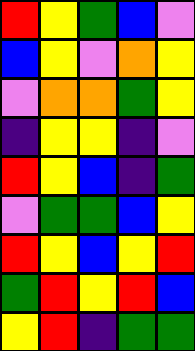[["red", "yellow", "green", "blue", "violet"], ["blue", "yellow", "violet", "orange", "yellow"], ["violet", "orange", "orange", "green", "yellow"], ["indigo", "yellow", "yellow", "indigo", "violet"], ["red", "yellow", "blue", "indigo", "green"], ["violet", "green", "green", "blue", "yellow"], ["red", "yellow", "blue", "yellow", "red"], ["green", "red", "yellow", "red", "blue"], ["yellow", "red", "indigo", "green", "green"]]